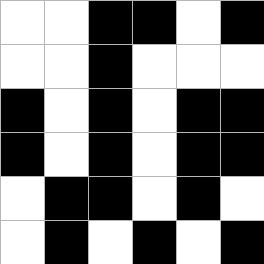[["white", "white", "black", "black", "white", "black"], ["white", "white", "black", "white", "white", "white"], ["black", "white", "black", "white", "black", "black"], ["black", "white", "black", "white", "black", "black"], ["white", "black", "black", "white", "black", "white"], ["white", "black", "white", "black", "white", "black"]]